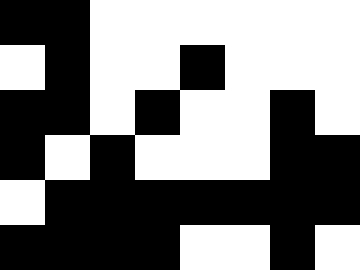[["black", "black", "white", "white", "white", "white", "white", "white"], ["white", "black", "white", "white", "black", "white", "white", "white"], ["black", "black", "white", "black", "white", "white", "black", "white"], ["black", "white", "black", "white", "white", "white", "black", "black"], ["white", "black", "black", "black", "black", "black", "black", "black"], ["black", "black", "black", "black", "white", "white", "black", "white"]]